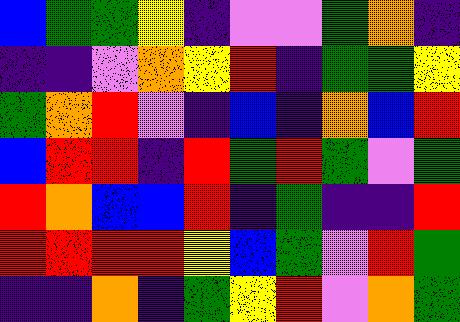[["blue", "green", "green", "yellow", "indigo", "violet", "violet", "green", "orange", "indigo"], ["indigo", "indigo", "violet", "orange", "yellow", "red", "indigo", "green", "green", "yellow"], ["green", "orange", "red", "violet", "indigo", "blue", "indigo", "orange", "blue", "red"], ["blue", "red", "red", "indigo", "red", "green", "red", "green", "violet", "green"], ["red", "orange", "blue", "blue", "red", "indigo", "green", "indigo", "indigo", "red"], ["red", "red", "red", "red", "yellow", "blue", "green", "violet", "red", "green"], ["indigo", "indigo", "orange", "indigo", "green", "yellow", "red", "violet", "orange", "green"]]